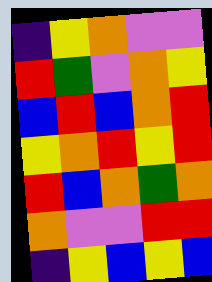[["indigo", "yellow", "orange", "violet", "violet"], ["red", "green", "violet", "orange", "yellow"], ["blue", "red", "blue", "orange", "red"], ["yellow", "orange", "red", "yellow", "red"], ["red", "blue", "orange", "green", "orange"], ["orange", "violet", "violet", "red", "red"], ["indigo", "yellow", "blue", "yellow", "blue"]]